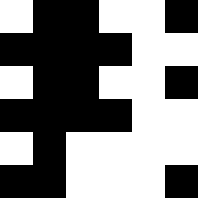[["white", "black", "black", "white", "white", "black"], ["black", "black", "black", "black", "white", "white"], ["white", "black", "black", "white", "white", "black"], ["black", "black", "black", "black", "white", "white"], ["white", "black", "white", "white", "white", "white"], ["black", "black", "white", "white", "white", "black"]]